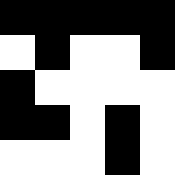[["black", "black", "black", "black", "black"], ["white", "black", "white", "white", "black"], ["black", "white", "white", "white", "white"], ["black", "black", "white", "black", "white"], ["white", "white", "white", "black", "white"]]